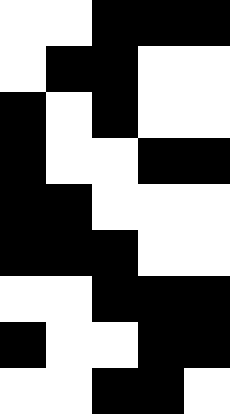[["white", "white", "black", "black", "black"], ["white", "black", "black", "white", "white"], ["black", "white", "black", "white", "white"], ["black", "white", "white", "black", "black"], ["black", "black", "white", "white", "white"], ["black", "black", "black", "white", "white"], ["white", "white", "black", "black", "black"], ["black", "white", "white", "black", "black"], ["white", "white", "black", "black", "white"]]